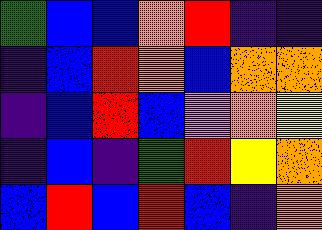[["green", "blue", "blue", "orange", "red", "indigo", "indigo"], ["indigo", "blue", "red", "orange", "blue", "orange", "orange"], ["indigo", "blue", "red", "blue", "violet", "orange", "yellow"], ["indigo", "blue", "indigo", "green", "red", "yellow", "orange"], ["blue", "red", "blue", "red", "blue", "indigo", "orange"]]